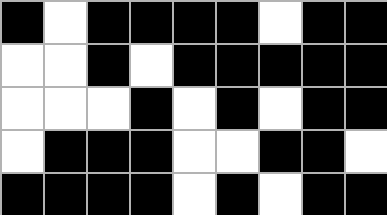[["black", "white", "black", "black", "black", "black", "white", "black", "black"], ["white", "white", "black", "white", "black", "black", "black", "black", "black"], ["white", "white", "white", "black", "white", "black", "white", "black", "black"], ["white", "black", "black", "black", "white", "white", "black", "black", "white"], ["black", "black", "black", "black", "white", "black", "white", "black", "black"]]